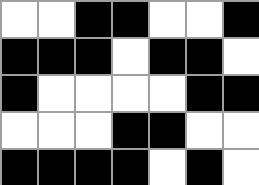[["white", "white", "black", "black", "white", "white", "black"], ["black", "black", "black", "white", "black", "black", "white"], ["black", "white", "white", "white", "white", "black", "black"], ["white", "white", "white", "black", "black", "white", "white"], ["black", "black", "black", "black", "white", "black", "white"]]